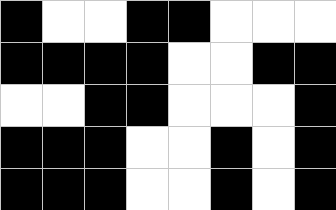[["black", "white", "white", "black", "black", "white", "white", "white"], ["black", "black", "black", "black", "white", "white", "black", "black"], ["white", "white", "black", "black", "white", "white", "white", "black"], ["black", "black", "black", "white", "white", "black", "white", "black"], ["black", "black", "black", "white", "white", "black", "white", "black"]]